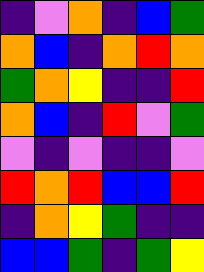[["indigo", "violet", "orange", "indigo", "blue", "green"], ["orange", "blue", "indigo", "orange", "red", "orange"], ["green", "orange", "yellow", "indigo", "indigo", "red"], ["orange", "blue", "indigo", "red", "violet", "green"], ["violet", "indigo", "violet", "indigo", "indigo", "violet"], ["red", "orange", "red", "blue", "blue", "red"], ["indigo", "orange", "yellow", "green", "indigo", "indigo"], ["blue", "blue", "green", "indigo", "green", "yellow"]]